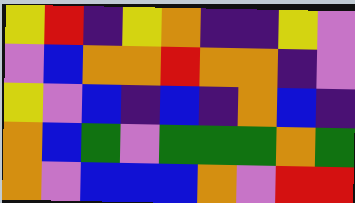[["yellow", "red", "indigo", "yellow", "orange", "indigo", "indigo", "yellow", "violet"], ["violet", "blue", "orange", "orange", "red", "orange", "orange", "indigo", "violet"], ["yellow", "violet", "blue", "indigo", "blue", "indigo", "orange", "blue", "indigo"], ["orange", "blue", "green", "violet", "green", "green", "green", "orange", "green"], ["orange", "violet", "blue", "blue", "blue", "orange", "violet", "red", "red"]]